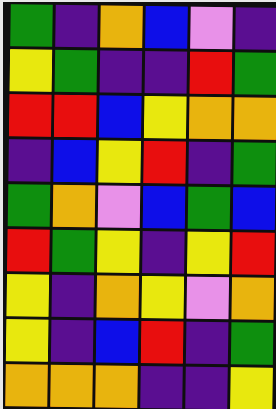[["green", "indigo", "orange", "blue", "violet", "indigo"], ["yellow", "green", "indigo", "indigo", "red", "green"], ["red", "red", "blue", "yellow", "orange", "orange"], ["indigo", "blue", "yellow", "red", "indigo", "green"], ["green", "orange", "violet", "blue", "green", "blue"], ["red", "green", "yellow", "indigo", "yellow", "red"], ["yellow", "indigo", "orange", "yellow", "violet", "orange"], ["yellow", "indigo", "blue", "red", "indigo", "green"], ["orange", "orange", "orange", "indigo", "indigo", "yellow"]]